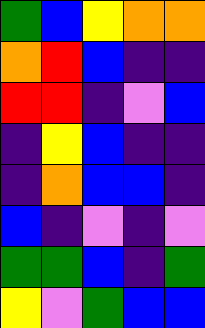[["green", "blue", "yellow", "orange", "orange"], ["orange", "red", "blue", "indigo", "indigo"], ["red", "red", "indigo", "violet", "blue"], ["indigo", "yellow", "blue", "indigo", "indigo"], ["indigo", "orange", "blue", "blue", "indigo"], ["blue", "indigo", "violet", "indigo", "violet"], ["green", "green", "blue", "indigo", "green"], ["yellow", "violet", "green", "blue", "blue"]]